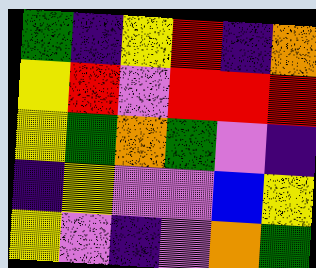[["green", "indigo", "yellow", "red", "indigo", "orange"], ["yellow", "red", "violet", "red", "red", "red"], ["yellow", "green", "orange", "green", "violet", "indigo"], ["indigo", "yellow", "violet", "violet", "blue", "yellow"], ["yellow", "violet", "indigo", "violet", "orange", "green"]]